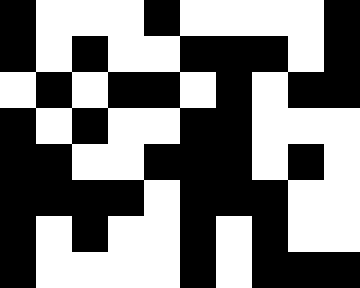[["black", "white", "white", "white", "black", "white", "white", "white", "white", "black"], ["black", "white", "black", "white", "white", "black", "black", "black", "white", "black"], ["white", "black", "white", "black", "black", "white", "black", "white", "black", "black"], ["black", "white", "black", "white", "white", "black", "black", "white", "white", "white"], ["black", "black", "white", "white", "black", "black", "black", "white", "black", "white"], ["black", "black", "black", "black", "white", "black", "black", "black", "white", "white"], ["black", "white", "black", "white", "white", "black", "white", "black", "white", "white"], ["black", "white", "white", "white", "white", "black", "white", "black", "black", "black"]]